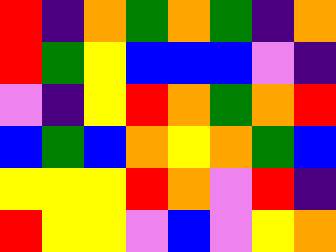[["red", "indigo", "orange", "green", "orange", "green", "indigo", "orange"], ["red", "green", "yellow", "blue", "blue", "blue", "violet", "indigo"], ["violet", "indigo", "yellow", "red", "orange", "green", "orange", "red"], ["blue", "green", "blue", "orange", "yellow", "orange", "green", "blue"], ["yellow", "yellow", "yellow", "red", "orange", "violet", "red", "indigo"], ["red", "yellow", "yellow", "violet", "blue", "violet", "yellow", "orange"]]